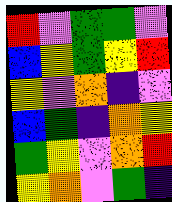[["red", "violet", "green", "green", "violet"], ["blue", "yellow", "green", "yellow", "red"], ["yellow", "violet", "orange", "indigo", "violet"], ["blue", "green", "indigo", "orange", "yellow"], ["green", "yellow", "violet", "orange", "red"], ["yellow", "orange", "violet", "green", "indigo"]]